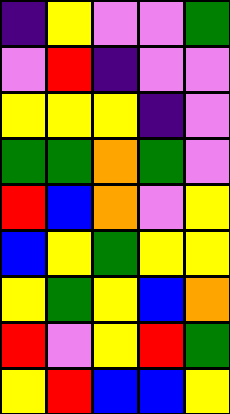[["indigo", "yellow", "violet", "violet", "green"], ["violet", "red", "indigo", "violet", "violet"], ["yellow", "yellow", "yellow", "indigo", "violet"], ["green", "green", "orange", "green", "violet"], ["red", "blue", "orange", "violet", "yellow"], ["blue", "yellow", "green", "yellow", "yellow"], ["yellow", "green", "yellow", "blue", "orange"], ["red", "violet", "yellow", "red", "green"], ["yellow", "red", "blue", "blue", "yellow"]]